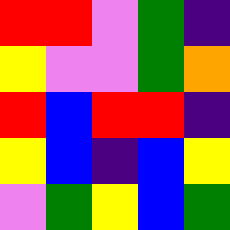[["red", "red", "violet", "green", "indigo"], ["yellow", "violet", "violet", "green", "orange"], ["red", "blue", "red", "red", "indigo"], ["yellow", "blue", "indigo", "blue", "yellow"], ["violet", "green", "yellow", "blue", "green"]]